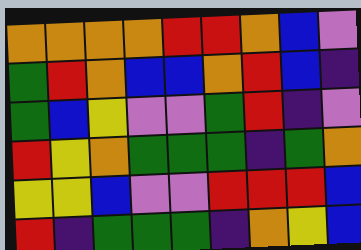[["orange", "orange", "orange", "orange", "red", "red", "orange", "blue", "violet"], ["green", "red", "orange", "blue", "blue", "orange", "red", "blue", "indigo"], ["green", "blue", "yellow", "violet", "violet", "green", "red", "indigo", "violet"], ["red", "yellow", "orange", "green", "green", "green", "indigo", "green", "orange"], ["yellow", "yellow", "blue", "violet", "violet", "red", "red", "red", "blue"], ["red", "indigo", "green", "green", "green", "indigo", "orange", "yellow", "blue"]]